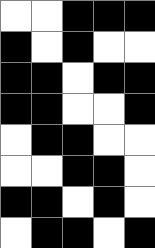[["white", "white", "black", "black", "black"], ["black", "white", "black", "white", "white"], ["black", "black", "white", "black", "black"], ["black", "black", "white", "white", "black"], ["white", "black", "black", "white", "white"], ["white", "white", "black", "black", "white"], ["black", "black", "white", "black", "white"], ["white", "black", "black", "white", "black"]]